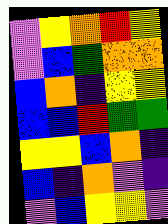[["violet", "yellow", "orange", "red", "yellow"], ["violet", "blue", "green", "orange", "orange"], ["blue", "orange", "indigo", "yellow", "yellow"], ["blue", "blue", "red", "green", "green"], ["yellow", "yellow", "blue", "orange", "indigo"], ["blue", "indigo", "orange", "violet", "indigo"], ["violet", "blue", "yellow", "yellow", "violet"]]